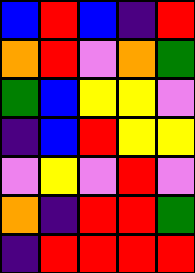[["blue", "red", "blue", "indigo", "red"], ["orange", "red", "violet", "orange", "green"], ["green", "blue", "yellow", "yellow", "violet"], ["indigo", "blue", "red", "yellow", "yellow"], ["violet", "yellow", "violet", "red", "violet"], ["orange", "indigo", "red", "red", "green"], ["indigo", "red", "red", "red", "red"]]